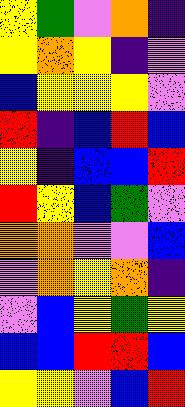[["yellow", "green", "violet", "orange", "indigo"], ["yellow", "orange", "yellow", "indigo", "violet"], ["blue", "yellow", "yellow", "yellow", "violet"], ["red", "indigo", "blue", "red", "blue"], ["yellow", "indigo", "blue", "blue", "red"], ["red", "yellow", "blue", "green", "violet"], ["orange", "orange", "violet", "violet", "blue"], ["violet", "orange", "yellow", "orange", "indigo"], ["violet", "blue", "yellow", "green", "yellow"], ["blue", "blue", "red", "red", "blue"], ["yellow", "yellow", "violet", "blue", "red"]]